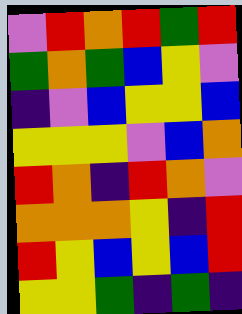[["violet", "red", "orange", "red", "green", "red"], ["green", "orange", "green", "blue", "yellow", "violet"], ["indigo", "violet", "blue", "yellow", "yellow", "blue"], ["yellow", "yellow", "yellow", "violet", "blue", "orange"], ["red", "orange", "indigo", "red", "orange", "violet"], ["orange", "orange", "orange", "yellow", "indigo", "red"], ["red", "yellow", "blue", "yellow", "blue", "red"], ["yellow", "yellow", "green", "indigo", "green", "indigo"]]